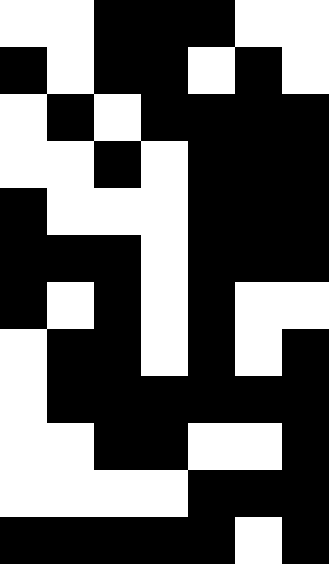[["white", "white", "black", "black", "black", "white", "white"], ["black", "white", "black", "black", "white", "black", "white"], ["white", "black", "white", "black", "black", "black", "black"], ["white", "white", "black", "white", "black", "black", "black"], ["black", "white", "white", "white", "black", "black", "black"], ["black", "black", "black", "white", "black", "black", "black"], ["black", "white", "black", "white", "black", "white", "white"], ["white", "black", "black", "white", "black", "white", "black"], ["white", "black", "black", "black", "black", "black", "black"], ["white", "white", "black", "black", "white", "white", "black"], ["white", "white", "white", "white", "black", "black", "black"], ["black", "black", "black", "black", "black", "white", "black"]]